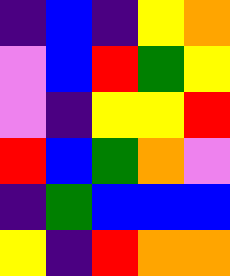[["indigo", "blue", "indigo", "yellow", "orange"], ["violet", "blue", "red", "green", "yellow"], ["violet", "indigo", "yellow", "yellow", "red"], ["red", "blue", "green", "orange", "violet"], ["indigo", "green", "blue", "blue", "blue"], ["yellow", "indigo", "red", "orange", "orange"]]